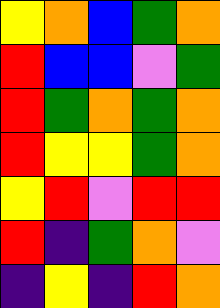[["yellow", "orange", "blue", "green", "orange"], ["red", "blue", "blue", "violet", "green"], ["red", "green", "orange", "green", "orange"], ["red", "yellow", "yellow", "green", "orange"], ["yellow", "red", "violet", "red", "red"], ["red", "indigo", "green", "orange", "violet"], ["indigo", "yellow", "indigo", "red", "orange"]]